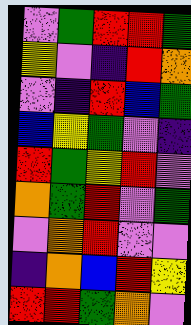[["violet", "green", "red", "red", "green"], ["yellow", "violet", "indigo", "red", "orange"], ["violet", "indigo", "red", "blue", "green"], ["blue", "yellow", "green", "violet", "indigo"], ["red", "green", "yellow", "red", "violet"], ["orange", "green", "red", "violet", "green"], ["violet", "orange", "red", "violet", "violet"], ["indigo", "orange", "blue", "red", "yellow"], ["red", "red", "green", "orange", "violet"]]